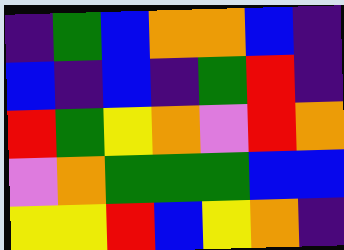[["indigo", "green", "blue", "orange", "orange", "blue", "indigo"], ["blue", "indigo", "blue", "indigo", "green", "red", "indigo"], ["red", "green", "yellow", "orange", "violet", "red", "orange"], ["violet", "orange", "green", "green", "green", "blue", "blue"], ["yellow", "yellow", "red", "blue", "yellow", "orange", "indigo"]]